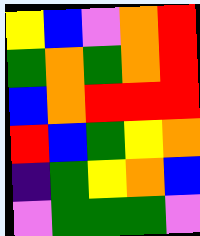[["yellow", "blue", "violet", "orange", "red"], ["green", "orange", "green", "orange", "red"], ["blue", "orange", "red", "red", "red"], ["red", "blue", "green", "yellow", "orange"], ["indigo", "green", "yellow", "orange", "blue"], ["violet", "green", "green", "green", "violet"]]